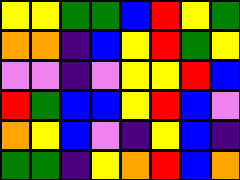[["yellow", "yellow", "green", "green", "blue", "red", "yellow", "green"], ["orange", "orange", "indigo", "blue", "yellow", "red", "green", "yellow"], ["violet", "violet", "indigo", "violet", "yellow", "yellow", "red", "blue"], ["red", "green", "blue", "blue", "yellow", "red", "blue", "violet"], ["orange", "yellow", "blue", "violet", "indigo", "yellow", "blue", "indigo"], ["green", "green", "indigo", "yellow", "orange", "red", "blue", "orange"]]